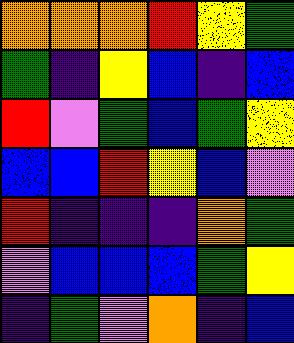[["orange", "orange", "orange", "red", "yellow", "green"], ["green", "indigo", "yellow", "blue", "indigo", "blue"], ["red", "violet", "green", "blue", "green", "yellow"], ["blue", "blue", "red", "yellow", "blue", "violet"], ["red", "indigo", "indigo", "indigo", "orange", "green"], ["violet", "blue", "blue", "blue", "green", "yellow"], ["indigo", "green", "violet", "orange", "indigo", "blue"]]